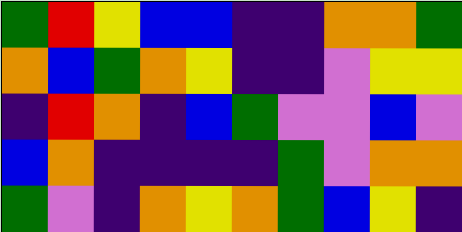[["green", "red", "yellow", "blue", "blue", "indigo", "indigo", "orange", "orange", "green"], ["orange", "blue", "green", "orange", "yellow", "indigo", "indigo", "violet", "yellow", "yellow"], ["indigo", "red", "orange", "indigo", "blue", "green", "violet", "violet", "blue", "violet"], ["blue", "orange", "indigo", "indigo", "indigo", "indigo", "green", "violet", "orange", "orange"], ["green", "violet", "indigo", "orange", "yellow", "orange", "green", "blue", "yellow", "indigo"]]